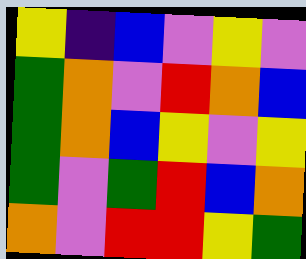[["yellow", "indigo", "blue", "violet", "yellow", "violet"], ["green", "orange", "violet", "red", "orange", "blue"], ["green", "orange", "blue", "yellow", "violet", "yellow"], ["green", "violet", "green", "red", "blue", "orange"], ["orange", "violet", "red", "red", "yellow", "green"]]